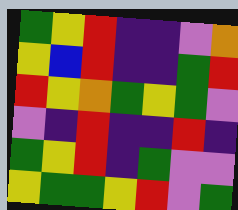[["green", "yellow", "red", "indigo", "indigo", "violet", "orange"], ["yellow", "blue", "red", "indigo", "indigo", "green", "red"], ["red", "yellow", "orange", "green", "yellow", "green", "violet"], ["violet", "indigo", "red", "indigo", "indigo", "red", "indigo"], ["green", "yellow", "red", "indigo", "green", "violet", "violet"], ["yellow", "green", "green", "yellow", "red", "violet", "green"]]